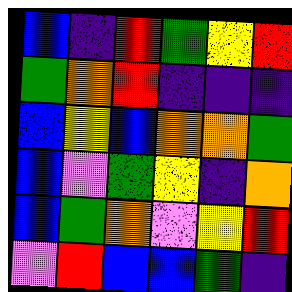[["blue", "indigo", "red", "green", "yellow", "red"], ["green", "orange", "red", "indigo", "indigo", "indigo"], ["blue", "yellow", "blue", "orange", "orange", "green"], ["blue", "violet", "green", "yellow", "indigo", "orange"], ["blue", "green", "orange", "violet", "yellow", "red"], ["violet", "red", "blue", "blue", "green", "indigo"]]